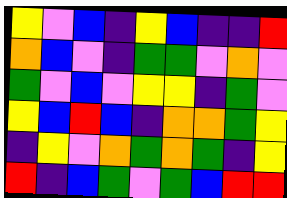[["yellow", "violet", "blue", "indigo", "yellow", "blue", "indigo", "indigo", "red"], ["orange", "blue", "violet", "indigo", "green", "green", "violet", "orange", "violet"], ["green", "violet", "blue", "violet", "yellow", "yellow", "indigo", "green", "violet"], ["yellow", "blue", "red", "blue", "indigo", "orange", "orange", "green", "yellow"], ["indigo", "yellow", "violet", "orange", "green", "orange", "green", "indigo", "yellow"], ["red", "indigo", "blue", "green", "violet", "green", "blue", "red", "red"]]